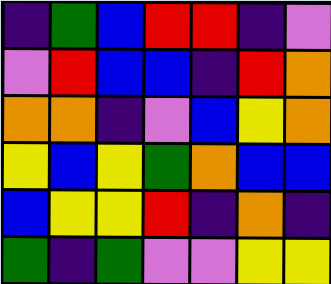[["indigo", "green", "blue", "red", "red", "indigo", "violet"], ["violet", "red", "blue", "blue", "indigo", "red", "orange"], ["orange", "orange", "indigo", "violet", "blue", "yellow", "orange"], ["yellow", "blue", "yellow", "green", "orange", "blue", "blue"], ["blue", "yellow", "yellow", "red", "indigo", "orange", "indigo"], ["green", "indigo", "green", "violet", "violet", "yellow", "yellow"]]